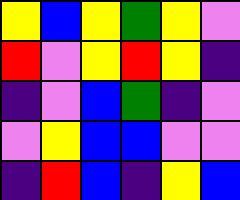[["yellow", "blue", "yellow", "green", "yellow", "violet"], ["red", "violet", "yellow", "red", "yellow", "indigo"], ["indigo", "violet", "blue", "green", "indigo", "violet"], ["violet", "yellow", "blue", "blue", "violet", "violet"], ["indigo", "red", "blue", "indigo", "yellow", "blue"]]